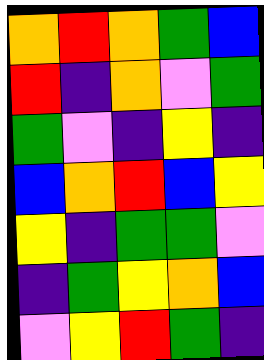[["orange", "red", "orange", "green", "blue"], ["red", "indigo", "orange", "violet", "green"], ["green", "violet", "indigo", "yellow", "indigo"], ["blue", "orange", "red", "blue", "yellow"], ["yellow", "indigo", "green", "green", "violet"], ["indigo", "green", "yellow", "orange", "blue"], ["violet", "yellow", "red", "green", "indigo"]]